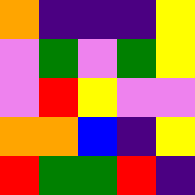[["orange", "indigo", "indigo", "indigo", "yellow"], ["violet", "green", "violet", "green", "yellow"], ["violet", "red", "yellow", "violet", "violet"], ["orange", "orange", "blue", "indigo", "yellow"], ["red", "green", "green", "red", "indigo"]]